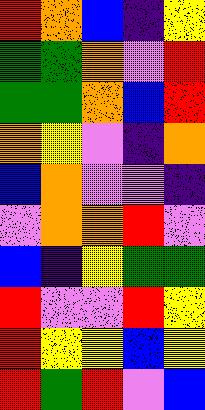[["red", "orange", "blue", "indigo", "yellow"], ["green", "green", "orange", "violet", "red"], ["green", "green", "orange", "blue", "red"], ["orange", "yellow", "violet", "indigo", "orange"], ["blue", "orange", "violet", "violet", "indigo"], ["violet", "orange", "orange", "red", "violet"], ["blue", "indigo", "yellow", "green", "green"], ["red", "violet", "violet", "red", "yellow"], ["red", "yellow", "yellow", "blue", "yellow"], ["red", "green", "red", "violet", "blue"]]